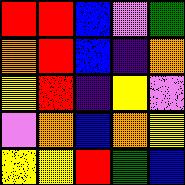[["red", "red", "blue", "violet", "green"], ["orange", "red", "blue", "indigo", "orange"], ["yellow", "red", "indigo", "yellow", "violet"], ["violet", "orange", "blue", "orange", "yellow"], ["yellow", "yellow", "red", "green", "blue"]]